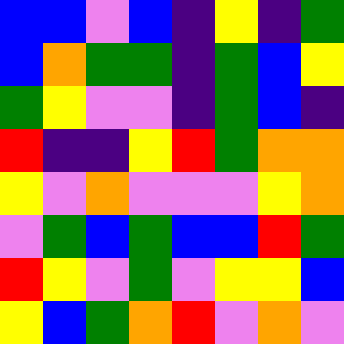[["blue", "blue", "violet", "blue", "indigo", "yellow", "indigo", "green"], ["blue", "orange", "green", "green", "indigo", "green", "blue", "yellow"], ["green", "yellow", "violet", "violet", "indigo", "green", "blue", "indigo"], ["red", "indigo", "indigo", "yellow", "red", "green", "orange", "orange"], ["yellow", "violet", "orange", "violet", "violet", "violet", "yellow", "orange"], ["violet", "green", "blue", "green", "blue", "blue", "red", "green"], ["red", "yellow", "violet", "green", "violet", "yellow", "yellow", "blue"], ["yellow", "blue", "green", "orange", "red", "violet", "orange", "violet"]]